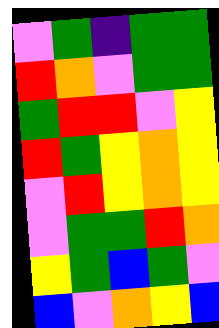[["violet", "green", "indigo", "green", "green"], ["red", "orange", "violet", "green", "green"], ["green", "red", "red", "violet", "yellow"], ["red", "green", "yellow", "orange", "yellow"], ["violet", "red", "yellow", "orange", "yellow"], ["violet", "green", "green", "red", "orange"], ["yellow", "green", "blue", "green", "violet"], ["blue", "violet", "orange", "yellow", "blue"]]